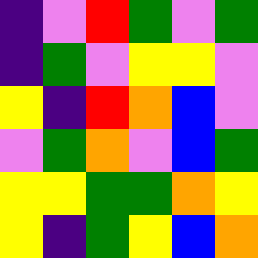[["indigo", "violet", "red", "green", "violet", "green"], ["indigo", "green", "violet", "yellow", "yellow", "violet"], ["yellow", "indigo", "red", "orange", "blue", "violet"], ["violet", "green", "orange", "violet", "blue", "green"], ["yellow", "yellow", "green", "green", "orange", "yellow"], ["yellow", "indigo", "green", "yellow", "blue", "orange"]]